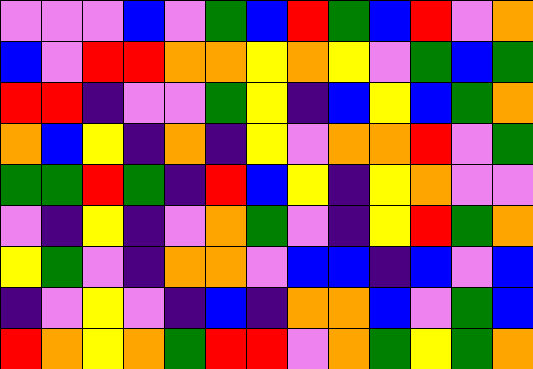[["violet", "violet", "violet", "blue", "violet", "green", "blue", "red", "green", "blue", "red", "violet", "orange"], ["blue", "violet", "red", "red", "orange", "orange", "yellow", "orange", "yellow", "violet", "green", "blue", "green"], ["red", "red", "indigo", "violet", "violet", "green", "yellow", "indigo", "blue", "yellow", "blue", "green", "orange"], ["orange", "blue", "yellow", "indigo", "orange", "indigo", "yellow", "violet", "orange", "orange", "red", "violet", "green"], ["green", "green", "red", "green", "indigo", "red", "blue", "yellow", "indigo", "yellow", "orange", "violet", "violet"], ["violet", "indigo", "yellow", "indigo", "violet", "orange", "green", "violet", "indigo", "yellow", "red", "green", "orange"], ["yellow", "green", "violet", "indigo", "orange", "orange", "violet", "blue", "blue", "indigo", "blue", "violet", "blue"], ["indigo", "violet", "yellow", "violet", "indigo", "blue", "indigo", "orange", "orange", "blue", "violet", "green", "blue"], ["red", "orange", "yellow", "orange", "green", "red", "red", "violet", "orange", "green", "yellow", "green", "orange"]]